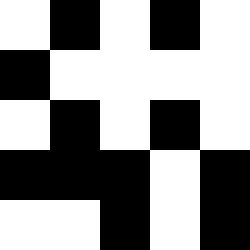[["white", "black", "white", "black", "white"], ["black", "white", "white", "white", "white"], ["white", "black", "white", "black", "white"], ["black", "black", "black", "white", "black"], ["white", "white", "black", "white", "black"]]